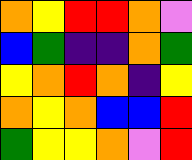[["orange", "yellow", "red", "red", "orange", "violet"], ["blue", "green", "indigo", "indigo", "orange", "green"], ["yellow", "orange", "red", "orange", "indigo", "yellow"], ["orange", "yellow", "orange", "blue", "blue", "red"], ["green", "yellow", "yellow", "orange", "violet", "red"]]